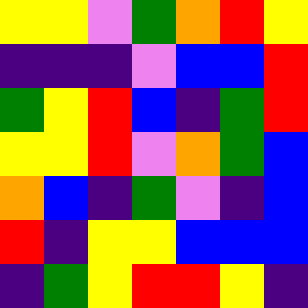[["yellow", "yellow", "violet", "green", "orange", "red", "yellow"], ["indigo", "indigo", "indigo", "violet", "blue", "blue", "red"], ["green", "yellow", "red", "blue", "indigo", "green", "red"], ["yellow", "yellow", "red", "violet", "orange", "green", "blue"], ["orange", "blue", "indigo", "green", "violet", "indigo", "blue"], ["red", "indigo", "yellow", "yellow", "blue", "blue", "blue"], ["indigo", "green", "yellow", "red", "red", "yellow", "indigo"]]